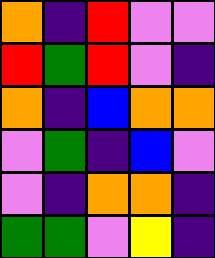[["orange", "indigo", "red", "violet", "violet"], ["red", "green", "red", "violet", "indigo"], ["orange", "indigo", "blue", "orange", "orange"], ["violet", "green", "indigo", "blue", "violet"], ["violet", "indigo", "orange", "orange", "indigo"], ["green", "green", "violet", "yellow", "indigo"]]